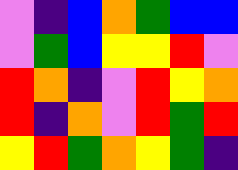[["violet", "indigo", "blue", "orange", "green", "blue", "blue"], ["violet", "green", "blue", "yellow", "yellow", "red", "violet"], ["red", "orange", "indigo", "violet", "red", "yellow", "orange"], ["red", "indigo", "orange", "violet", "red", "green", "red"], ["yellow", "red", "green", "orange", "yellow", "green", "indigo"]]